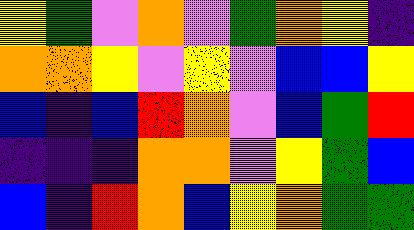[["yellow", "green", "violet", "orange", "violet", "green", "orange", "yellow", "indigo"], ["orange", "orange", "yellow", "violet", "yellow", "violet", "blue", "blue", "yellow"], ["blue", "indigo", "blue", "red", "orange", "violet", "blue", "green", "red"], ["indigo", "indigo", "indigo", "orange", "orange", "violet", "yellow", "green", "blue"], ["blue", "indigo", "red", "orange", "blue", "yellow", "orange", "green", "green"]]